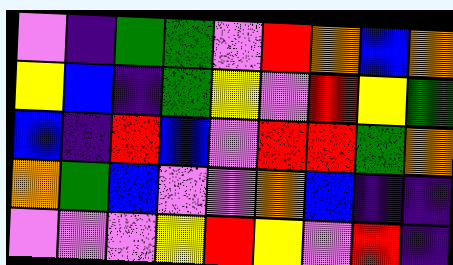[["violet", "indigo", "green", "green", "violet", "red", "orange", "blue", "orange"], ["yellow", "blue", "indigo", "green", "yellow", "violet", "red", "yellow", "green"], ["blue", "indigo", "red", "blue", "violet", "red", "red", "green", "orange"], ["orange", "green", "blue", "violet", "violet", "orange", "blue", "indigo", "indigo"], ["violet", "violet", "violet", "yellow", "red", "yellow", "violet", "red", "indigo"]]